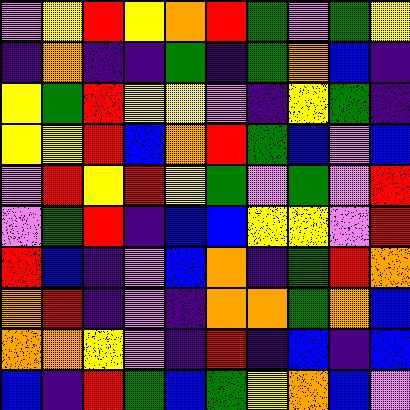[["violet", "yellow", "red", "yellow", "orange", "red", "green", "violet", "green", "yellow"], ["indigo", "orange", "indigo", "indigo", "green", "indigo", "green", "orange", "blue", "indigo"], ["yellow", "green", "red", "yellow", "yellow", "violet", "indigo", "yellow", "green", "indigo"], ["yellow", "yellow", "red", "blue", "orange", "red", "green", "blue", "violet", "blue"], ["violet", "red", "yellow", "red", "yellow", "green", "violet", "green", "violet", "red"], ["violet", "green", "red", "indigo", "blue", "blue", "yellow", "yellow", "violet", "red"], ["red", "blue", "indigo", "violet", "blue", "orange", "indigo", "green", "red", "orange"], ["orange", "red", "indigo", "violet", "indigo", "orange", "orange", "green", "orange", "blue"], ["orange", "orange", "yellow", "violet", "indigo", "red", "indigo", "blue", "indigo", "blue"], ["blue", "indigo", "red", "green", "blue", "green", "yellow", "orange", "blue", "violet"]]